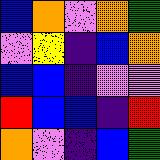[["blue", "orange", "violet", "orange", "green"], ["violet", "yellow", "indigo", "blue", "orange"], ["blue", "blue", "indigo", "violet", "violet"], ["red", "blue", "blue", "indigo", "red"], ["orange", "violet", "indigo", "blue", "green"]]